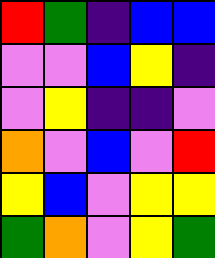[["red", "green", "indigo", "blue", "blue"], ["violet", "violet", "blue", "yellow", "indigo"], ["violet", "yellow", "indigo", "indigo", "violet"], ["orange", "violet", "blue", "violet", "red"], ["yellow", "blue", "violet", "yellow", "yellow"], ["green", "orange", "violet", "yellow", "green"]]